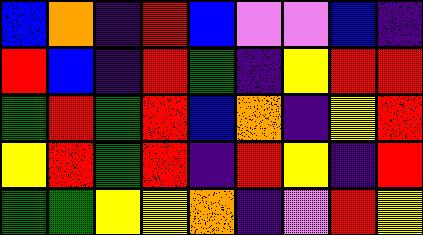[["blue", "orange", "indigo", "red", "blue", "violet", "violet", "blue", "indigo"], ["red", "blue", "indigo", "red", "green", "indigo", "yellow", "red", "red"], ["green", "red", "green", "red", "blue", "orange", "indigo", "yellow", "red"], ["yellow", "red", "green", "red", "indigo", "red", "yellow", "indigo", "red"], ["green", "green", "yellow", "yellow", "orange", "indigo", "violet", "red", "yellow"]]